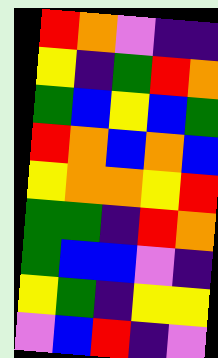[["red", "orange", "violet", "indigo", "indigo"], ["yellow", "indigo", "green", "red", "orange"], ["green", "blue", "yellow", "blue", "green"], ["red", "orange", "blue", "orange", "blue"], ["yellow", "orange", "orange", "yellow", "red"], ["green", "green", "indigo", "red", "orange"], ["green", "blue", "blue", "violet", "indigo"], ["yellow", "green", "indigo", "yellow", "yellow"], ["violet", "blue", "red", "indigo", "violet"]]